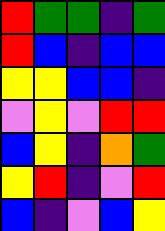[["red", "green", "green", "indigo", "green"], ["red", "blue", "indigo", "blue", "blue"], ["yellow", "yellow", "blue", "blue", "indigo"], ["violet", "yellow", "violet", "red", "red"], ["blue", "yellow", "indigo", "orange", "green"], ["yellow", "red", "indigo", "violet", "red"], ["blue", "indigo", "violet", "blue", "yellow"]]